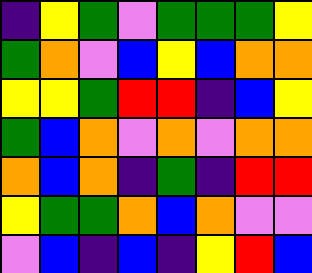[["indigo", "yellow", "green", "violet", "green", "green", "green", "yellow"], ["green", "orange", "violet", "blue", "yellow", "blue", "orange", "orange"], ["yellow", "yellow", "green", "red", "red", "indigo", "blue", "yellow"], ["green", "blue", "orange", "violet", "orange", "violet", "orange", "orange"], ["orange", "blue", "orange", "indigo", "green", "indigo", "red", "red"], ["yellow", "green", "green", "orange", "blue", "orange", "violet", "violet"], ["violet", "blue", "indigo", "blue", "indigo", "yellow", "red", "blue"]]